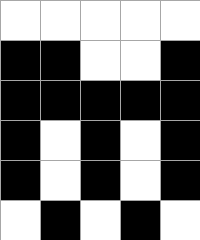[["white", "white", "white", "white", "white"], ["black", "black", "white", "white", "black"], ["black", "black", "black", "black", "black"], ["black", "white", "black", "white", "black"], ["black", "white", "black", "white", "black"], ["white", "black", "white", "black", "white"]]